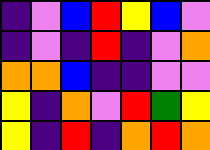[["indigo", "violet", "blue", "red", "yellow", "blue", "violet"], ["indigo", "violet", "indigo", "red", "indigo", "violet", "orange"], ["orange", "orange", "blue", "indigo", "indigo", "violet", "violet"], ["yellow", "indigo", "orange", "violet", "red", "green", "yellow"], ["yellow", "indigo", "red", "indigo", "orange", "red", "orange"]]